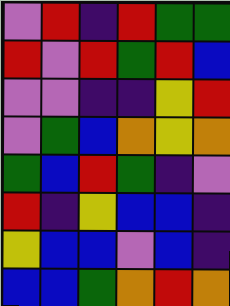[["violet", "red", "indigo", "red", "green", "green"], ["red", "violet", "red", "green", "red", "blue"], ["violet", "violet", "indigo", "indigo", "yellow", "red"], ["violet", "green", "blue", "orange", "yellow", "orange"], ["green", "blue", "red", "green", "indigo", "violet"], ["red", "indigo", "yellow", "blue", "blue", "indigo"], ["yellow", "blue", "blue", "violet", "blue", "indigo"], ["blue", "blue", "green", "orange", "red", "orange"]]